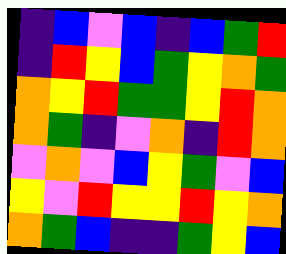[["indigo", "blue", "violet", "blue", "indigo", "blue", "green", "red"], ["indigo", "red", "yellow", "blue", "green", "yellow", "orange", "green"], ["orange", "yellow", "red", "green", "green", "yellow", "red", "orange"], ["orange", "green", "indigo", "violet", "orange", "indigo", "red", "orange"], ["violet", "orange", "violet", "blue", "yellow", "green", "violet", "blue"], ["yellow", "violet", "red", "yellow", "yellow", "red", "yellow", "orange"], ["orange", "green", "blue", "indigo", "indigo", "green", "yellow", "blue"]]